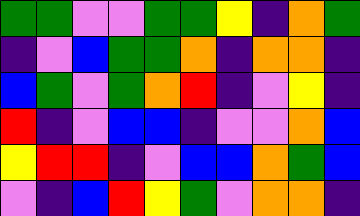[["green", "green", "violet", "violet", "green", "green", "yellow", "indigo", "orange", "green"], ["indigo", "violet", "blue", "green", "green", "orange", "indigo", "orange", "orange", "indigo"], ["blue", "green", "violet", "green", "orange", "red", "indigo", "violet", "yellow", "indigo"], ["red", "indigo", "violet", "blue", "blue", "indigo", "violet", "violet", "orange", "blue"], ["yellow", "red", "red", "indigo", "violet", "blue", "blue", "orange", "green", "blue"], ["violet", "indigo", "blue", "red", "yellow", "green", "violet", "orange", "orange", "indigo"]]